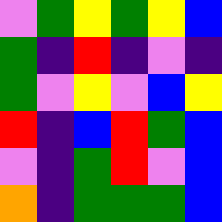[["violet", "green", "yellow", "green", "yellow", "blue"], ["green", "indigo", "red", "indigo", "violet", "indigo"], ["green", "violet", "yellow", "violet", "blue", "yellow"], ["red", "indigo", "blue", "red", "green", "blue"], ["violet", "indigo", "green", "red", "violet", "blue"], ["orange", "indigo", "green", "green", "green", "blue"]]